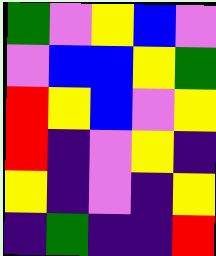[["green", "violet", "yellow", "blue", "violet"], ["violet", "blue", "blue", "yellow", "green"], ["red", "yellow", "blue", "violet", "yellow"], ["red", "indigo", "violet", "yellow", "indigo"], ["yellow", "indigo", "violet", "indigo", "yellow"], ["indigo", "green", "indigo", "indigo", "red"]]